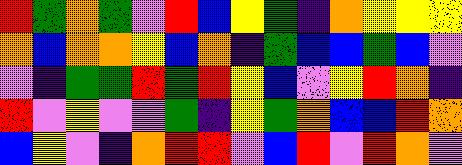[["red", "green", "orange", "green", "violet", "red", "blue", "yellow", "green", "indigo", "orange", "yellow", "yellow", "yellow"], ["orange", "blue", "orange", "orange", "yellow", "blue", "orange", "indigo", "green", "blue", "blue", "green", "blue", "violet"], ["violet", "indigo", "green", "green", "red", "green", "red", "yellow", "blue", "violet", "yellow", "red", "orange", "indigo"], ["red", "violet", "yellow", "violet", "violet", "green", "indigo", "yellow", "green", "orange", "blue", "blue", "red", "orange"], ["blue", "yellow", "violet", "indigo", "orange", "red", "red", "violet", "blue", "red", "violet", "red", "orange", "violet"]]